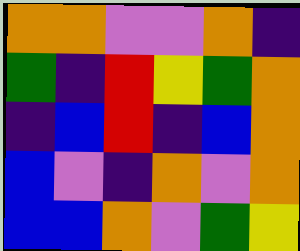[["orange", "orange", "violet", "violet", "orange", "indigo"], ["green", "indigo", "red", "yellow", "green", "orange"], ["indigo", "blue", "red", "indigo", "blue", "orange"], ["blue", "violet", "indigo", "orange", "violet", "orange"], ["blue", "blue", "orange", "violet", "green", "yellow"]]